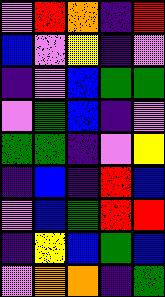[["violet", "red", "orange", "indigo", "red"], ["blue", "violet", "yellow", "indigo", "violet"], ["indigo", "violet", "blue", "green", "green"], ["violet", "green", "blue", "indigo", "violet"], ["green", "green", "indigo", "violet", "yellow"], ["indigo", "blue", "indigo", "red", "blue"], ["violet", "blue", "green", "red", "red"], ["indigo", "yellow", "blue", "green", "blue"], ["violet", "orange", "orange", "indigo", "green"]]